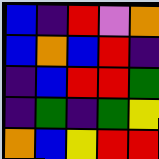[["blue", "indigo", "red", "violet", "orange"], ["blue", "orange", "blue", "red", "indigo"], ["indigo", "blue", "red", "red", "green"], ["indigo", "green", "indigo", "green", "yellow"], ["orange", "blue", "yellow", "red", "red"]]